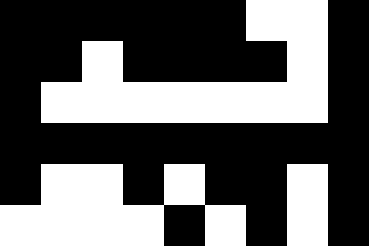[["black", "black", "black", "black", "black", "black", "white", "white", "black"], ["black", "black", "white", "black", "black", "black", "black", "white", "black"], ["black", "white", "white", "white", "white", "white", "white", "white", "black"], ["black", "black", "black", "black", "black", "black", "black", "black", "black"], ["black", "white", "white", "black", "white", "black", "black", "white", "black"], ["white", "white", "white", "white", "black", "white", "black", "white", "black"]]